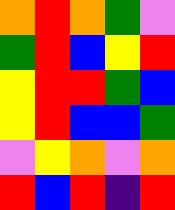[["orange", "red", "orange", "green", "violet"], ["green", "red", "blue", "yellow", "red"], ["yellow", "red", "red", "green", "blue"], ["yellow", "red", "blue", "blue", "green"], ["violet", "yellow", "orange", "violet", "orange"], ["red", "blue", "red", "indigo", "red"]]